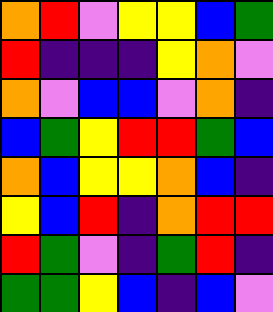[["orange", "red", "violet", "yellow", "yellow", "blue", "green"], ["red", "indigo", "indigo", "indigo", "yellow", "orange", "violet"], ["orange", "violet", "blue", "blue", "violet", "orange", "indigo"], ["blue", "green", "yellow", "red", "red", "green", "blue"], ["orange", "blue", "yellow", "yellow", "orange", "blue", "indigo"], ["yellow", "blue", "red", "indigo", "orange", "red", "red"], ["red", "green", "violet", "indigo", "green", "red", "indigo"], ["green", "green", "yellow", "blue", "indigo", "blue", "violet"]]